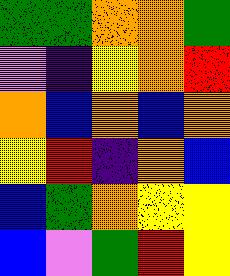[["green", "green", "orange", "orange", "green"], ["violet", "indigo", "yellow", "orange", "red"], ["orange", "blue", "orange", "blue", "orange"], ["yellow", "red", "indigo", "orange", "blue"], ["blue", "green", "orange", "yellow", "yellow"], ["blue", "violet", "green", "red", "yellow"]]